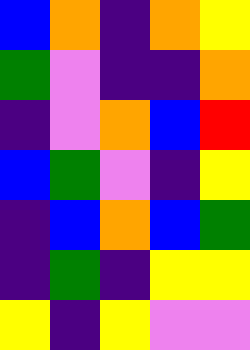[["blue", "orange", "indigo", "orange", "yellow"], ["green", "violet", "indigo", "indigo", "orange"], ["indigo", "violet", "orange", "blue", "red"], ["blue", "green", "violet", "indigo", "yellow"], ["indigo", "blue", "orange", "blue", "green"], ["indigo", "green", "indigo", "yellow", "yellow"], ["yellow", "indigo", "yellow", "violet", "violet"]]